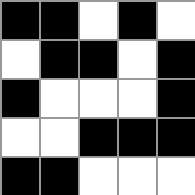[["black", "black", "white", "black", "white"], ["white", "black", "black", "white", "black"], ["black", "white", "white", "white", "black"], ["white", "white", "black", "black", "black"], ["black", "black", "white", "white", "white"]]